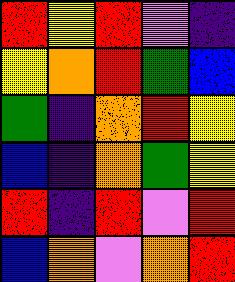[["red", "yellow", "red", "violet", "indigo"], ["yellow", "orange", "red", "green", "blue"], ["green", "indigo", "orange", "red", "yellow"], ["blue", "indigo", "orange", "green", "yellow"], ["red", "indigo", "red", "violet", "red"], ["blue", "orange", "violet", "orange", "red"]]